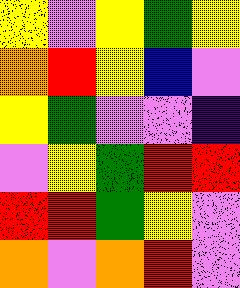[["yellow", "violet", "yellow", "green", "yellow"], ["orange", "red", "yellow", "blue", "violet"], ["yellow", "green", "violet", "violet", "indigo"], ["violet", "yellow", "green", "red", "red"], ["red", "red", "green", "yellow", "violet"], ["orange", "violet", "orange", "red", "violet"]]